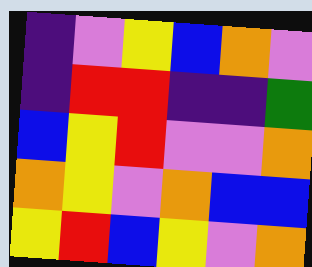[["indigo", "violet", "yellow", "blue", "orange", "violet"], ["indigo", "red", "red", "indigo", "indigo", "green"], ["blue", "yellow", "red", "violet", "violet", "orange"], ["orange", "yellow", "violet", "orange", "blue", "blue"], ["yellow", "red", "blue", "yellow", "violet", "orange"]]